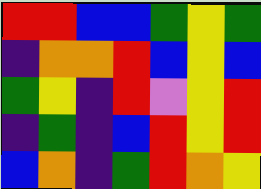[["red", "red", "blue", "blue", "green", "yellow", "green"], ["indigo", "orange", "orange", "red", "blue", "yellow", "blue"], ["green", "yellow", "indigo", "red", "violet", "yellow", "red"], ["indigo", "green", "indigo", "blue", "red", "yellow", "red"], ["blue", "orange", "indigo", "green", "red", "orange", "yellow"]]